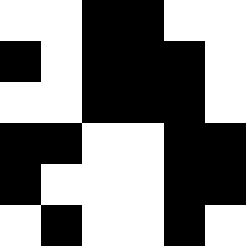[["white", "white", "black", "black", "white", "white"], ["black", "white", "black", "black", "black", "white"], ["white", "white", "black", "black", "black", "white"], ["black", "black", "white", "white", "black", "black"], ["black", "white", "white", "white", "black", "black"], ["white", "black", "white", "white", "black", "white"]]